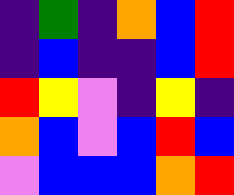[["indigo", "green", "indigo", "orange", "blue", "red"], ["indigo", "blue", "indigo", "indigo", "blue", "red"], ["red", "yellow", "violet", "indigo", "yellow", "indigo"], ["orange", "blue", "violet", "blue", "red", "blue"], ["violet", "blue", "blue", "blue", "orange", "red"]]